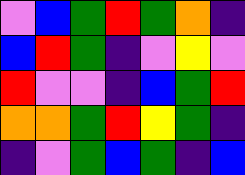[["violet", "blue", "green", "red", "green", "orange", "indigo"], ["blue", "red", "green", "indigo", "violet", "yellow", "violet"], ["red", "violet", "violet", "indigo", "blue", "green", "red"], ["orange", "orange", "green", "red", "yellow", "green", "indigo"], ["indigo", "violet", "green", "blue", "green", "indigo", "blue"]]